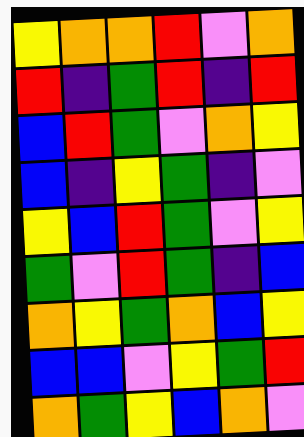[["yellow", "orange", "orange", "red", "violet", "orange"], ["red", "indigo", "green", "red", "indigo", "red"], ["blue", "red", "green", "violet", "orange", "yellow"], ["blue", "indigo", "yellow", "green", "indigo", "violet"], ["yellow", "blue", "red", "green", "violet", "yellow"], ["green", "violet", "red", "green", "indigo", "blue"], ["orange", "yellow", "green", "orange", "blue", "yellow"], ["blue", "blue", "violet", "yellow", "green", "red"], ["orange", "green", "yellow", "blue", "orange", "violet"]]